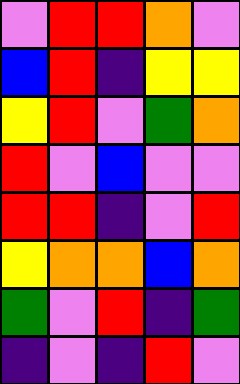[["violet", "red", "red", "orange", "violet"], ["blue", "red", "indigo", "yellow", "yellow"], ["yellow", "red", "violet", "green", "orange"], ["red", "violet", "blue", "violet", "violet"], ["red", "red", "indigo", "violet", "red"], ["yellow", "orange", "orange", "blue", "orange"], ["green", "violet", "red", "indigo", "green"], ["indigo", "violet", "indigo", "red", "violet"]]